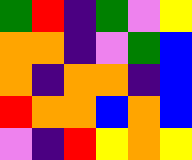[["green", "red", "indigo", "green", "violet", "yellow"], ["orange", "orange", "indigo", "violet", "green", "blue"], ["orange", "indigo", "orange", "orange", "indigo", "blue"], ["red", "orange", "orange", "blue", "orange", "blue"], ["violet", "indigo", "red", "yellow", "orange", "yellow"]]